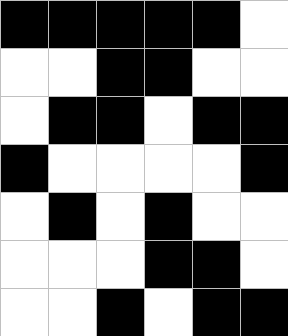[["black", "black", "black", "black", "black", "white"], ["white", "white", "black", "black", "white", "white"], ["white", "black", "black", "white", "black", "black"], ["black", "white", "white", "white", "white", "black"], ["white", "black", "white", "black", "white", "white"], ["white", "white", "white", "black", "black", "white"], ["white", "white", "black", "white", "black", "black"]]